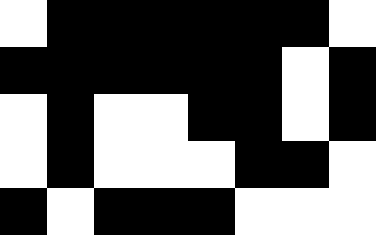[["white", "black", "black", "black", "black", "black", "black", "white"], ["black", "black", "black", "black", "black", "black", "white", "black"], ["white", "black", "white", "white", "black", "black", "white", "black"], ["white", "black", "white", "white", "white", "black", "black", "white"], ["black", "white", "black", "black", "black", "white", "white", "white"]]